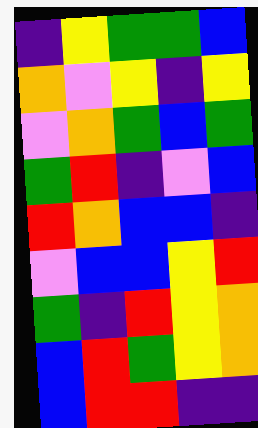[["indigo", "yellow", "green", "green", "blue"], ["orange", "violet", "yellow", "indigo", "yellow"], ["violet", "orange", "green", "blue", "green"], ["green", "red", "indigo", "violet", "blue"], ["red", "orange", "blue", "blue", "indigo"], ["violet", "blue", "blue", "yellow", "red"], ["green", "indigo", "red", "yellow", "orange"], ["blue", "red", "green", "yellow", "orange"], ["blue", "red", "red", "indigo", "indigo"]]